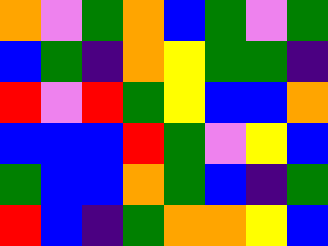[["orange", "violet", "green", "orange", "blue", "green", "violet", "green"], ["blue", "green", "indigo", "orange", "yellow", "green", "green", "indigo"], ["red", "violet", "red", "green", "yellow", "blue", "blue", "orange"], ["blue", "blue", "blue", "red", "green", "violet", "yellow", "blue"], ["green", "blue", "blue", "orange", "green", "blue", "indigo", "green"], ["red", "blue", "indigo", "green", "orange", "orange", "yellow", "blue"]]